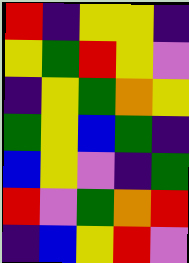[["red", "indigo", "yellow", "yellow", "indigo"], ["yellow", "green", "red", "yellow", "violet"], ["indigo", "yellow", "green", "orange", "yellow"], ["green", "yellow", "blue", "green", "indigo"], ["blue", "yellow", "violet", "indigo", "green"], ["red", "violet", "green", "orange", "red"], ["indigo", "blue", "yellow", "red", "violet"]]